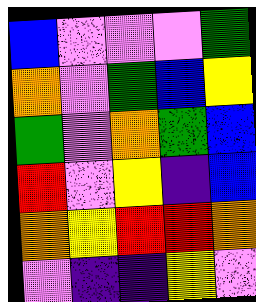[["blue", "violet", "violet", "violet", "green"], ["orange", "violet", "green", "blue", "yellow"], ["green", "violet", "orange", "green", "blue"], ["red", "violet", "yellow", "indigo", "blue"], ["orange", "yellow", "red", "red", "orange"], ["violet", "indigo", "indigo", "yellow", "violet"]]